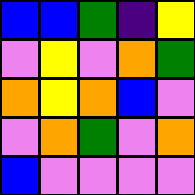[["blue", "blue", "green", "indigo", "yellow"], ["violet", "yellow", "violet", "orange", "green"], ["orange", "yellow", "orange", "blue", "violet"], ["violet", "orange", "green", "violet", "orange"], ["blue", "violet", "violet", "violet", "violet"]]